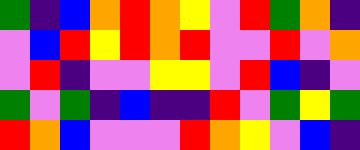[["green", "indigo", "blue", "orange", "red", "orange", "yellow", "violet", "red", "green", "orange", "indigo"], ["violet", "blue", "red", "yellow", "red", "orange", "red", "violet", "violet", "red", "violet", "orange"], ["violet", "red", "indigo", "violet", "violet", "yellow", "yellow", "violet", "red", "blue", "indigo", "violet"], ["green", "violet", "green", "indigo", "blue", "indigo", "indigo", "red", "violet", "green", "yellow", "green"], ["red", "orange", "blue", "violet", "violet", "violet", "red", "orange", "yellow", "violet", "blue", "indigo"]]